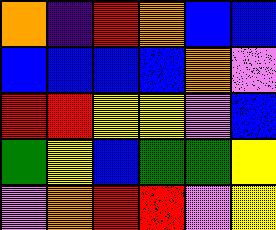[["orange", "indigo", "red", "orange", "blue", "blue"], ["blue", "blue", "blue", "blue", "orange", "violet"], ["red", "red", "yellow", "yellow", "violet", "blue"], ["green", "yellow", "blue", "green", "green", "yellow"], ["violet", "orange", "red", "red", "violet", "yellow"]]